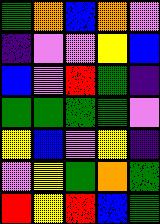[["green", "orange", "blue", "orange", "violet"], ["indigo", "violet", "violet", "yellow", "blue"], ["blue", "violet", "red", "green", "indigo"], ["green", "green", "green", "green", "violet"], ["yellow", "blue", "violet", "yellow", "indigo"], ["violet", "yellow", "green", "orange", "green"], ["red", "yellow", "red", "blue", "green"]]